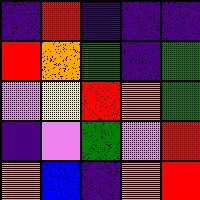[["indigo", "red", "indigo", "indigo", "indigo"], ["red", "orange", "green", "indigo", "green"], ["violet", "yellow", "red", "orange", "green"], ["indigo", "violet", "green", "violet", "red"], ["orange", "blue", "indigo", "orange", "red"]]